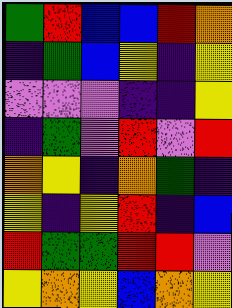[["green", "red", "blue", "blue", "red", "orange"], ["indigo", "green", "blue", "yellow", "indigo", "yellow"], ["violet", "violet", "violet", "indigo", "indigo", "yellow"], ["indigo", "green", "violet", "red", "violet", "red"], ["orange", "yellow", "indigo", "orange", "green", "indigo"], ["yellow", "indigo", "yellow", "red", "indigo", "blue"], ["red", "green", "green", "red", "red", "violet"], ["yellow", "orange", "yellow", "blue", "orange", "yellow"]]